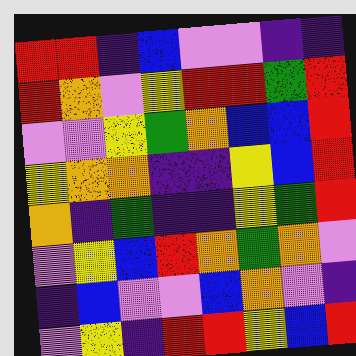[["red", "red", "indigo", "blue", "violet", "violet", "indigo", "indigo"], ["red", "orange", "violet", "yellow", "red", "red", "green", "red"], ["violet", "violet", "yellow", "green", "orange", "blue", "blue", "red"], ["yellow", "orange", "orange", "indigo", "indigo", "yellow", "blue", "red"], ["orange", "indigo", "green", "indigo", "indigo", "yellow", "green", "red"], ["violet", "yellow", "blue", "red", "orange", "green", "orange", "violet"], ["indigo", "blue", "violet", "violet", "blue", "orange", "violet", "indigo"], ["violet", "yellow", "indigo", "red", "red", "yellow", "blue", "red"]]